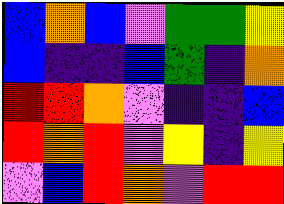[["blue", "orange", "blue", "violet", "green", "green", "yellow"], ["blue", "indigo", "indigo", "blue", "green", "indigo", "orange"], ["red", "red", "orange", "violet", "indigo", "indigo", "blue"], ["red", "orange", "red", "violet", "yellow", "indigo", "yellow"], ["violet", "blue", "red", "orange", "violet", "red", "red"]]